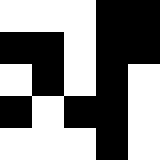[["white", "white", "white", "black", "black"], ["black", "black", "white", "black", "black"], ["white", "black", "white", "black", "white"], ["black", "white", "black", "black", "white"], ["white", "white", "white", "black", "white"]]